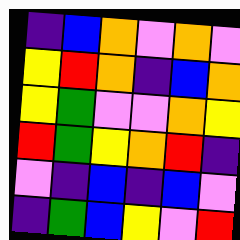[["indigo", "blue", "orange", "violet", "orange", "violet"], ["yellow", "red", "orange", "indigo", "blue", "orange"], ["yellow", "green", "violet", "violet", "orange", "yellow"], ["red", "green", "yellow", "orange", "red", "indigo"], ["violet", "indigo", "blue", "indigo", "blue", "violet"], ["indigo", "green", "blue", "yellow", "violet", "red"]]